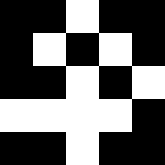[["black", "black", "white", "black", "black"], ["black", "white", "black", "white", "black"], ["black", "black", "white", "black", "white"], ["white", "white", "white", "white", "black"], ["black", "black", "white", "black", "black"]]